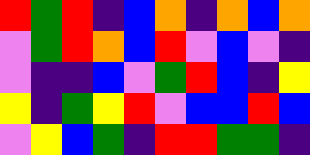[["red", "green", "red", "indigo", "blue", "orange", "indigo", "orange", "blue", "orange"], ["violet", "green", "red", "orange", "blue", "red", "violet", "blue", "violet", "indigo"], ["violet", "indigo", "indigo", "blue", "violet", "green", "red", "blue", "indigo", "yellow"], ["yellow", "indigo", "green", "yellow", "red", "violet", "blue", "blue", "red", "blue"], ["violet", "yellow", "blue", "green", "indigo", "red", "red", "green", "green", "indigo"]]